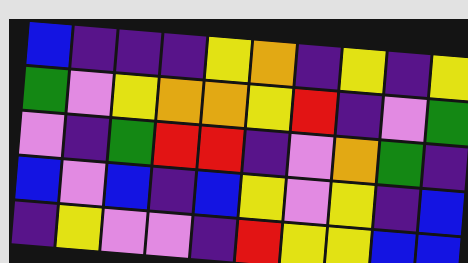[["blue", "indigo", "indigo", "indigo", "yellow", "orange", "indigo", "yellow", "indigo", "yellow"], ["green", "violet", "yellow", "orange", "orange", "yellow", "red", "indigo", "violet", "green"], ["violet", "indigo", "green", "red", "red", "indigo", "violet", "orange", "green", "indigo"], ["blue", "violet", "blue", "indigo", "blue", "yellow", "violet", "yellow", "indigo", "blue"], ["indigo", "yellow", "violet", "violet", "indigo", "red", "yellow", "yellow", "blue", "blue"]]